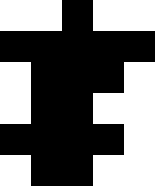[["white", "white", "black", "white", "white"], ["black", "black", "black", "black", "black"], ["white", "black", "black", "black", "white"], ["white", "black", "black", "white", "white"], ["black", "black", "black", "black", "white"], ["white", "black", "black", "white", "white"]]